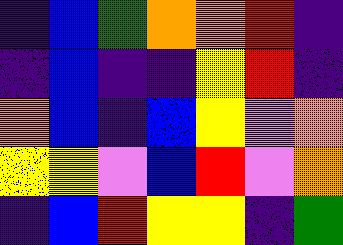[["indigo", "blue", "green", "orange", "orange", "red", "indigo"], ["indigo", "blue", "indigo", "indigo", "yellow", "red", "indigo"], ["orange", "blue", "indigo", "blue", "yellow", "violet", "orange"], ["yellow", "yellow", "violet", "blue", "red", "violet", "orange"], ["indigo", "blue", "red", "yellow", "yellow", "indigo", "green"]]